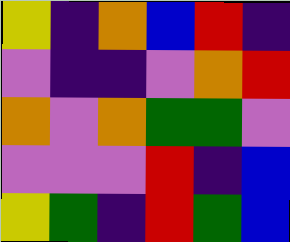[["yellow", "indigo", "orange", "blue", "red", "indigo"], ["violet", "indigo", "indigo", "violet", "orange", "red"], ["orange", "violet", "orange", "green", "green", "violet"], ["violet", "violet", "violet", "red", "indigo", "blue"], ["yellow", "green", "indigo", "red", "green", "blue"]]